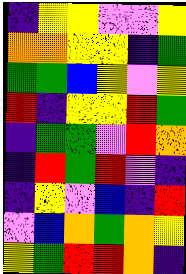[["indigo", "yellow", "yellow", "violet", "violet", "yellow"], ["orange", "orange", "yellow", "yellow", "indigo", "green"], ["green", "green", "blue", "yellow", "violet", "yellow"], ["red", "indigo", "yellow", "yellow", "red", "green"], ["indigo", "green", "green", "violet", "red", "orange"], ["indigo", "red", "green", "red", "violet", "indigo"], ["indigo", "yellow", "violet", "blue", "indigo", "red"], ["violet", "blue", "orange", "green", "orange", "yellow"], ["yellow", "green", "red", "red", "orange", "indigo"]]